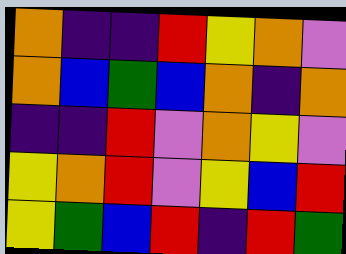[["orange", "indigo", "indigo", "red", "yellow", "orange", "violet"], ["orange", "blue", "green", "blue", "orange", "indigo", "orange"], ["indigo", "indigo", "red", "violet", "orange", "yellow", "violet"], ["yellow", "orange", "red", "violet", "yellow", "blue", "red"], ["yellow", "green", "blue", "red", "indigo", "red", "green"]]